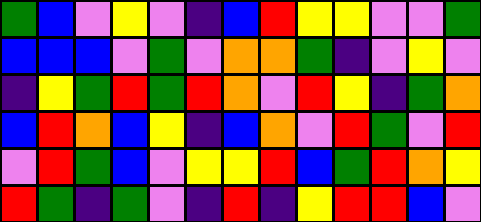[["green", "blue", "violet", "yellow", "violet", "indigo", "blue", "red", "yellow", "yellow", "violet", "violet", "green"], ["blue", "blue", "blue", "violet", "green", "violet", "orange", "orange", "green", "indigo", "violet", "yellow", "violet"], ["indigo", "yellow", "green", "red", "green", "red", "orange", "violet", "red", "yellow", "indigo", "green", "orange"], ["blue", "red", "orange", "blue", "yellow", "indigo", "blue", "orange", "violet", "red", "green", "violet", "red"], ["violet", "red", "green", "blue", "violet", "yellow", "yellow", "red", "blue", "green", "red", "orange", "yellow"], ["red", "green", "indigo", "green", "violet", "indigo", "red", "indigo", "yellow", "red", "red", "blue", "violet"]]